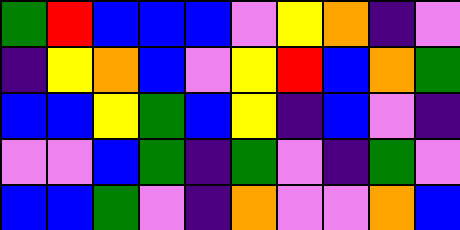[["green", "red", "blue", "blue", "blue", "violet", "yellow", "orange", "indigo", "violet"], ["indigo", "yellow", "orange", "blue", "violet", "yellow", "red", "blue", "orange", "green"], ["blue", "blue", "yellow", "green", "blue", "yellow", "indigo", "blue", "violet", "indigo"], ["violet", "violet", "blue", "green", "indigo", "green", "violet", "indigo", "green", "violet"], ["blue", "blue", "green", "violet", "indigo", "orange", "violet", "violet", "orange", "blue"]]